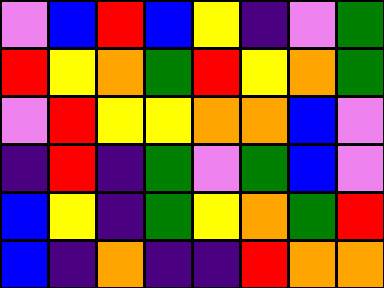[["violet", "blue", "red", "blue", "yellow", "indigo", "violet", "green"], ["red", "yellow", "orange", "green", "red", "yellow", "orange", "green"], ["violet", "red", "yellow", "yellow", "orange", "orange", "blue", "violet"], ["indigo", "red", "indigo", "green", "violet", "green", "blue", "violet"], ["blue", "yellow", "indigo", "green", "yellow", "orange", "green", "red"], ["blue", "indigo", "orange", "indigo", "indigo", "red", "orange", "orange"]]